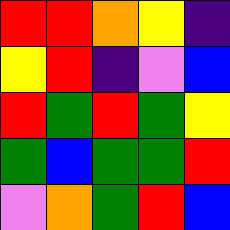[["red", "red", "orange", "yellow", "indigo"], ["yellow", "red", "indigo", "violet", "blue"], ["red", "green", "red", "green", "yellow"], ["green", "blue", "green", "green", "red"], ["violet", "orange", "green", "red", "blue"]]